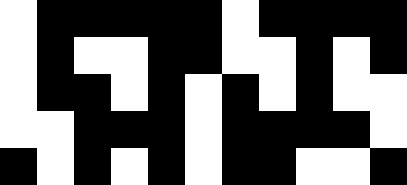[["white", "black", "black", "black", "black", "black", "white", "black", "black", "black", "black"], ["white", "black", "white", "white", "black", "black", "white", "white", "black", "white", "black"], ["white", "black", "black", "white", "black", "white", "black", "white", "black", "white", "white"], ["white", "white", "black", "black", "black", "white", "black", "black", "black", "black", "white"], ["black", "white", "black", "white", "black", "white", "black", "black", "white", "white", "black"]]